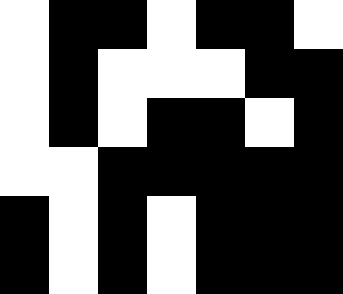[["white", "black", "black", "white", "black", "black", "white"], ["white", "black", "white", "white", "white", "black", "black"], ["white", "black", "white", "black", "black", "white", "black"], ["white", "white", "black", "black", "black", "black", "black"], ["black", "white", "black", "white", "black", "black", "black"], ["black", "white", "black", "white", "black", "black", "black"]]